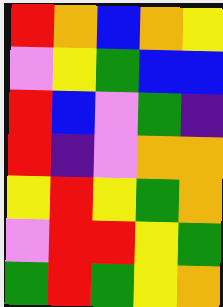[["red", "orange", "blue", "orange", "yellow"], ["violet", "yellow", "green", "blue", "blue"], ["red", "blue", "violet", "green", "indigo"], ["red", "indigo", "violet", "orange", "orange"], ["yellow", "red", "yellow", "green", "orange"], ["violet", "red", "red", "yellow", "green"], ["green", "red", "green", "yellow", "orange"]]